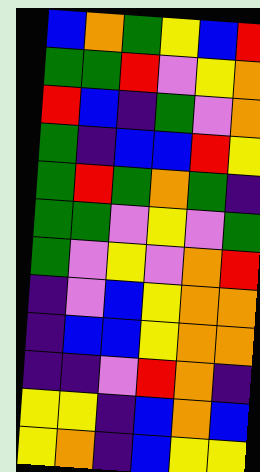[["blue", "orange", "green", "yellow", "blue", "red"], ["green", "green", "red", "violet", "yellow", "orange"], ["red", "blue", "indigo", "green", "violet", "orange"], ["green", "indigo", "blue", "blue", "red", "yellow"], ["green", "red", "green", "orange", "green", "indigo"], ["green", "green", "violet", "yellow", "violet", "green"], ["green", "violet", "yellow", "violet", "orange", "red"], ["indigo", "violet", "blue", "yellow", "orange", "orange"], ["indigo", "blue", "blue", "yellow", "orange", "orange"], ["indigo", "indigo", "violet", "red", "orange", "indigo"], ["yellow", "yellow", "indigo", "blue", "orange", "blue"], ["yellow", "orange", "indigo", "blue", "yellow", "yellow"]]